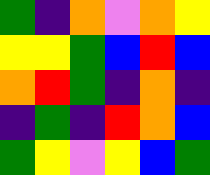[["green", "indigo", "orange", "violet", "orange", "yellow"], ["yellow", "yellow", "green", "blue", "red", "blue"], ["orange", "red", "green", "indigo", "orange", "indigo"], ["indigo", "green", "indigo", "red", "orange", "blue"], ["green", "yellow", "violet", "yellow", "blue", "green"]]